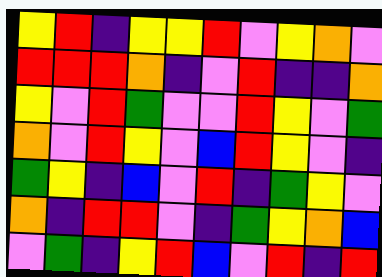[["yellow", "red", "indigo", "yellow", "yellow", "red", "violet", "yellow", "orange", "violet"], ["red", "red", "red", "orange", "indigo", "violet", "red", "indigo", "indigo", "orange"], ["yellow", "violet", "red", "green", "violet", "violet", "red", "yellow", "violet", "green"], ["orange", "violet", "red", "yellow", "violet", "blue", "red", "yellow", "violet", "indigo"], ["green", "yellow", "indigo", "blue", "violet", "red", "indigo", "green", "yellow", "violet"], ["orange", "indigo", "red", "red", "violet", "indigo", "green", "yellow", "orange", "blue"], ["violet", "green", "indigo", "yellow", "red", "blue", "violet", "red", "indigo", "red"]]